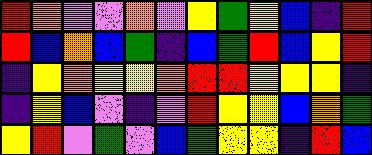[["red", "orange", "violet", "violet", "orange", "violet", "yellow", "green", "yellow", "blue", "indigo", "red"], ["red", "blue", "orange", "blue", "green", "indigo", "blue", "green", "red", "blue", "yellow", "red"], ["indigo", "yellow", "orange", "yellow", "yellow", "orange", "red", "red", "yellow", "yellow", "yellow", "indigo"], ["indigo", "yellow", "blue", "violet", "indigo", "violet", "red", "yellow", "yellow", "blue", "orange", "green"], ["yellow", "red", "violet", "green", "violet", "blue", "green", "yellow", "yellow", "indigo", "red", "blue"]]